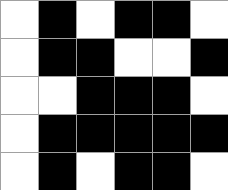[["white", "black", "white", "black", "black", "white"], ["white", "black", "black", "white", "white", "black"], ["white", "white", "black", "black", "black", "white"], ["white", "black", "black", "black", "black", "black"], ["white", "black", "white", "black", "black", "white"]]